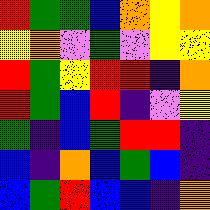[["red", "green", "green", "blue", "orange", "yellow", "orange"], ["yellow", "orange", "violet", "green", "violet", "yellow", "yellow"], ["red", "green", "yellow", "red", "red", "indigo", "orange"], ["red", "green", "blue", "red", "indigo", "violet", "yellow"], ["green", "indigo", "blue", "green", "red", "red", "indigo"], ["blue", "indigo", "orange", "blue", "green", "blue", "indigo"], ["blue", "green", "red", "blue", "blue", "indigo", "orange"]]